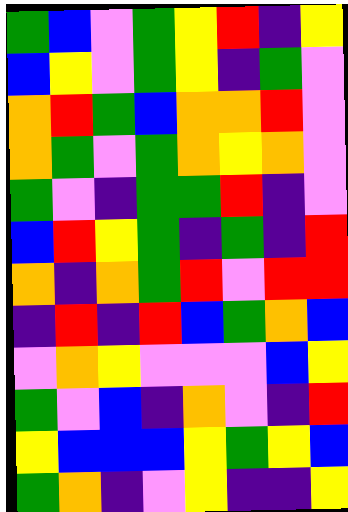[["green", "blue", "violet", "green", "yellow", "red", "indigo", "yellow"], ["blue", "yellow", "violet", "green", "yellow", "indigo", "green", "violet"], ["orange", "red", "green", "blue", "orange", "orange", "red", "violet"], ["orange", "green", "violet", "green", "orange", "yellow", "orange", "violet"], ["green", "violet", "indigo", "green", "green", "red", "indigo", "violet"], ["blue", "red", "yellow", "green", "indigo", "green", "indigo", "red"], ["orange", "indigo", "orange", "green", "red", "violet", "red", "red"], ["indigo", "red", "indigo", "red", "blue", "green", "orange", "blue"], ["violet", "orange", "yellow", "violet", "violet", "violet", "blue", "yellow"], ["green", "violet", "blue", "indigo", "orange", "violet", "indigo", "red"], ["yellow", "blue", "blue", "blue", "yellow", "green", "yellow", "blue"], ["green", "orange", "indigo", "violet", "yellow", "indigo", "indigo", "yellow"]]